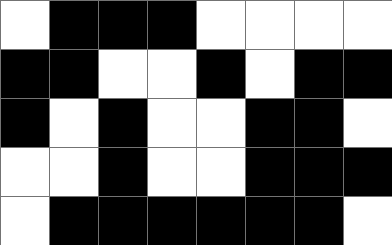[["white", "black", "black", "black", "white", "white", "white", "white"], ["black", "black", "white", "white", "black", "white", "black", "black"], ["black", "white", "black", "white", "white", "black", "black", "white"], ["white", "white", "black", "white", "white", "black", "black", "black"], ["white", "black", "black", "black", "black", "black", "black", "white"]]